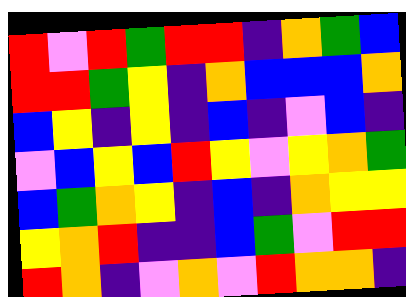[["red", "violet", "red", "green", "red", "red", "indigo", "orange", "green", "blue"], ["red", "red", "green", "yellow", "indigo", "orange", "blue", "blue", "blue", "orange"], ["blue", "yellow", "indigo", "yellow", "indigo", "blue", "indigo", "violet", "blue", "indigo"], ["violet", "blue", "yellow", "blue", "red", "yellow", "violet", "yellow", "orange", "green"], ["blue", "green", "orange", "yellow", "indigo", "blue", "indigo", "orange", "yellow", "yellow"], ["yellow", "orange", "red", "indigo", "indigo", "blue", "green", "violet", "red", "red"], ["red", "orange", "indigo", "violet", "orange", "violet", "red", "orange", "orange", "indigo"]]